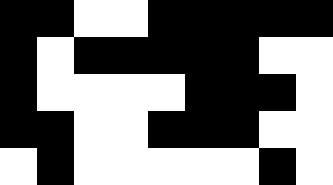[["black", "black", "white", "white", "black", "black", "black", "black", "black"], ["black", "white", "black", "black", "black", "black", "black", "white", "white"], ["black", "white", "white", "white", "white", "black", "black", "black", "white"], ["black", "black", "white", "white", "black", "black", "black", "white", "white"], ["white", "black", "white", "white", "white", "white", "white", "black", "white"]]